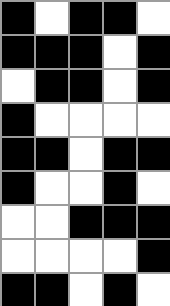[["black", "white", "black", "black", "white"], ["black", "black", "black", "white", "black"], ["white", "black", "black", "white", "black"], ["black", "white", "white", "white", "white"], ["black", "black", "white", "black", "black"], ["black", "white", "white", "black", "white"], ["white", "white", "black", "black", "black"], ["white", "white", "white", "white", "black"], ["black", "black", "white", "black", "white"]]